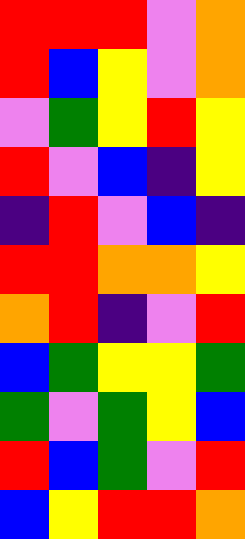[["red", "red", "red", "violet", "orange"], ["red", "blue", "yellow", "violet", "orange"], ["violet", "green", "yellow", "red", "yellow"], ["red", "violet", "blue", "indigo", "yellow"], ["indigo", "red", "violet", "blue", "indigo"], ["red", "red", "orange", "orange", "yellow"], ["orange", "red", "indigo", "violet", "red"], ["blue", "green", "yellow", "yellow", "green"], ["green", "violet", "green", "yellow", "blue"], ["red", "blue", "green", "violet", "red"], ["blue", "yellow", "red", "red", "orange"]]